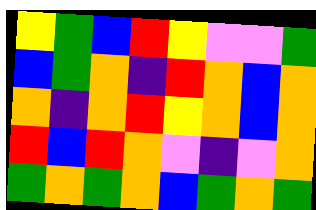[["yellow", "green", "blue", "red", "yellow", "violet", "violet", "green"], ["blue", "green", "orange", "indigo", "red", "orange", "blue", "orange"], ["orange", "indigo", "orange", "red", "yellow", "orange", "blue", "orange"], ["red", "blue", "red", "orange", "violet", "indigo", "violet", "orange"], ["green", "orange", "green", "orange", "blue", "green", "orange", "green"]]